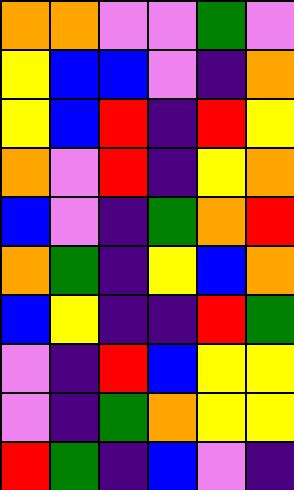[["orange", "orange", "violet", "violet", "green", "violet"], ["yellow", "blue", "blue", "violet", "indigo", "orange"], ["yellow", "blue", "red", "indigo", "red", "yellow"], ["orange", "violet", "red", "indigo", "yellow", "orange"], ["blue", "violet", "indigo", "green", "orange", "red"], ["orange", "green", "indigo", "yellow", "blue", "orange"], ["blue", "yellow", "indigo", "indigo", "red", "green"], ["violet", "indigo", "red", "blue", "yellow", "yellow"], ["violet", "indigo", "green", "orange", "yellow", "yellow"], ["red", "green", "indigo", "blue", "violet", "indigo"]]